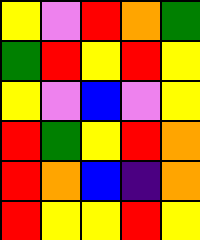[["yellow", "violet", "red", "orange", "green"], ["green", "red", "yellow", "red", "yellow"], ["yellow", "violet", "blue", "violet", "yellow"], ["red", "green", "yellow", "red", "orange"], ["red", "orange", "blue", "indigo", "orange"], ["red", "yellow", "yellow", "red", "yellow"]]